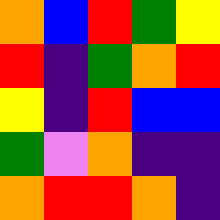[["orange", "blue", "red", "green", "yellow"], ["red", "indigo", "green", "orange", "red"], ["yellow", "indigo", "red", "blue", "blue"], ["green", "violet", "orange", "indigo", "indigo"], ["orange", "red", "red", "orange", "indigo"]]